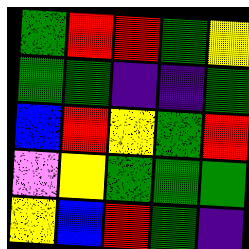[["green", "red", "red", "green", "yellow"], ["green", "green", "indigo", "indigo", "green"], ["blue", "red", "yellow", "green", "red"], ["violet", "yellow", "green", "green", "green"], ["yellow", "blue", "red", "green", "indigo"]]